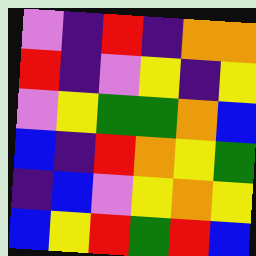[["violet", "indigo", "red", "indigo", "orange", "orange"], ["red", "indigo", "violet", "yellow", "indigo", "yellow"], ["violet", "yellow", "green", "green", "orange", "blue"], ["blue", "indigo", "red", "orange", "yellow", "green"], ["indigo", "blue", "violet", "yellow", "orange", "yellow"], ["blue", "yellow", "red", "green", "red", "blue"]]